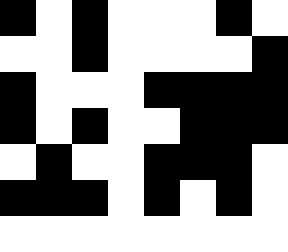[["black", "white", "black", "white", "white", "white", "black", "white"], ["white", "white", "black", "white", "white", "white", "white", "black"], ["black", "white", "white", "white", "black", "black", "black", "black"], ["black", "white", "black", "white", "white", "black", "black", "black"], ["white", "black", "white", "white", "black", "black", "black", "white"], ["black", "black", "black", "white", "black", "white", "black", "white"], ["white", "white", "white", "white", "white", "white", "white", "white"]]